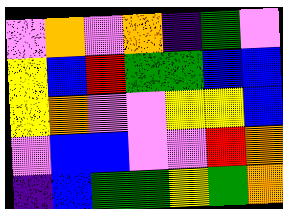[["violet", "orange", "violet", "orange", "indigo", "green", "violet"], ["yellow", "blue", "red", "green", "green", "blue", "blue"], ["yellow", "orange", "violet", "violet", "yellow", "yellow", "blue"], ["violet", "blue", "blue", "violet", "violet", "red", "orange"], ["indigo", "blue", "green", "green", "yellow", "green", "orange"]]